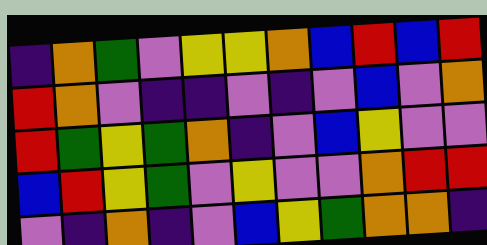[["indigo", "orange", "green", "violet", "yellow", "yellow", "orange", "blue", "red", "blue", "red"], ["red", "orange", "violet", "indigo", "indigo", "violet", "indigo", "violet", "blue", "violet", "orange"], ["red", "green", "yellow", "green", "orange", "indigo", "violet", "blue", "yellow", "violet", "violet"], ["blue", "red", "yellow", "green", "violet", "yellow", "violet", "violet", "orange", "red", "red"], ["violet", "indigo", "orange", "indigo", "violet", "blue", "yellow", "green", "orange", "orange", "indigo"]]